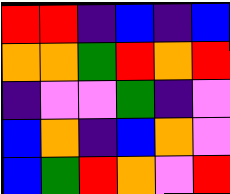[["red", "red", "indigo", "blue", "indigo", "blue"], ["orange", "orange", "green", "red", "orange", "red"], ["indigo", "violet", "violet", "green", "indigo", "violet"], ["blue", "orange", "indigo", "blue", "orange", "violet"], ["blue", "green", "red", "orange", "violet", "red"]]